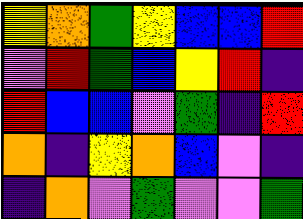[["yellow", "orange", "green", "yellow", "blue", "blue", "red"], ["violet", "red", "green", "blue", "yellow", "red", "indigo"], ["red", "blue", "blue", "violet", "green", "indigo", "red"], ["orange", "indigo", "yellow", "orange", "blue", "violet", "indigo"], ["indigo", "orange", "violet", "green", "violet", "violet", "green"]]